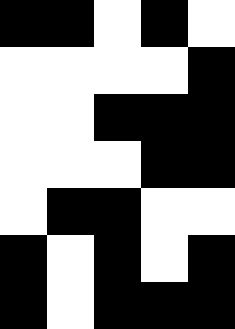[["black", "black", "white", "black", "white"], ["white", "white", "white", "white", "black"], ["white", "white", "black", "black", "black"], ["white", "white", "white", "black", "black"], ["white", "black", "black", "white", "white"], ["black", "white", "black", "white", "black"], ["black", "white", "black", "black", "black"]]